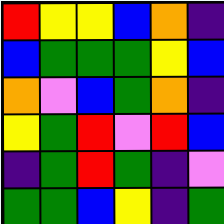[["red", "yellow", "yellow", "blue", "orange", "indigo"], ["blue", "green", "green", "green", "yellow", "blue"], ["orange", "violet", "blue", "green", "orange", "indigo"], ["yellow", "green", "red", "violet", "red", "blue"], ["indigo", "green", "red", "green", "indigo", "violet"], ["green", "green", "blue", "yellow", "indigo", "green"]]